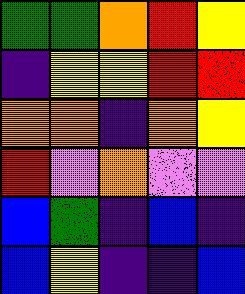[["green", "green", "orange", "red", "yellow"], ["indigo", "yellow", "yellow", "red", "red"], ["orange", "orange", "indigo", "orange", "yellow"], ["red", "violet", "orange", "violet", "violet"], ["blue", "green", "indigo", "blue", "indigo"], ["blue", "yellow", "indigo", "indigo", "blue"]]